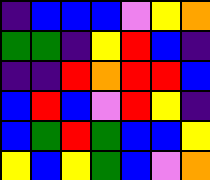[["indigo", "blue", "blue", "blue", "violet", "yellow", "orange"], ["green", "green", "indigo", "yellow", "red", "blue", "indigo"], ["indigo", "indigo", "red", "orange", "red", "red", "blue"], ["blue", "red", "blue", "violet", "red", "yellow", "indigo"], ["blue", "green", "red", "green", "blue", "blue", "yellow"], ["yellow", "blue", "yellow", "green", "blue", "violet", "orange"]]